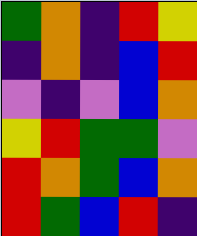[["green", "orange", "indigo", "red", "yellow"], ["indigo", "orange", "indigo", "blue", "red"], ["violet", "indigo", "violet", "blue", "orange"], ["yellow", "red", "green", "green", "violet"], ["red", "orange", "green", "blue", "orange"], ["red", "green", "blue", "red", "indigo"]]